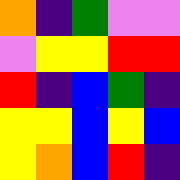[["orange", "indigo", "green", "violet", "violet"], ["violet", "yellow", "yellow", "red", "red"], ["red", "indigo", "blue", "green", "indigo"], ["yellow", "yellow", "blue", "yellow", "blue"], ["yellow", "orange", "blue", "red", "indigo"]]